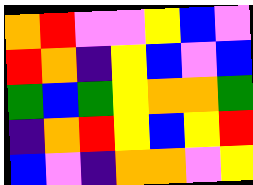[["orange", "red", "violet", "violet", "yellow", "blue", "violet"], ["red", "orange", "indigo", "yellow", "blue", "violet", "blue"], ["green", "blue", "green", "yellow", "orange", "orange", "green"], ["indigo", "orange", "red", "yellow", "blue", "yellow", "red"], ["blue", "violet", "indigo", "orange", "orange", "violet", "yellow"]]